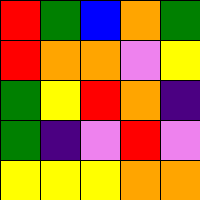[["red", "green", "blue", "orange", "green"], ["red", "orange", "orange", "violet", "yellow"], ["green", "yellow", "red", "orange", "indigo"], ["green", "indigo", "violet", "red", "violet"], ["yellow", "yellow", "yellow", "orange", "orange"]]